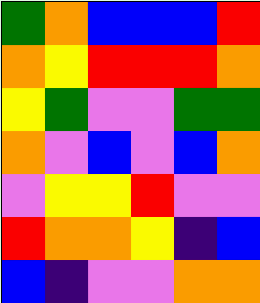[["green", "orange", "blue", "blue", "blue", "red"], ["orange", "yellow", "red", "red", "red", "orange"], ["yellow", "green", "violet", "violet", "green", "green"], ["orange", "violet", "blue", "violet", "blue", "orange"], ["violet", "yellow", "yellow", "red", "violet", "violet"], ["red", "orange", "orange", "yellow", "indigo", "blue"], ["blue", "indigo", "violet", "violet", "orange", "orange"]]